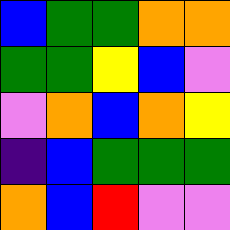[["blue", "green", "green", "orange", "orange"], ["green", "green", "yellow", "blue", "violet"], ["violet", "orange", "blue", "orange", "yellow"], ["indigo", "blue", "green", "green", "green"], ["orange", "blue", "red", "violet", "violet"]]